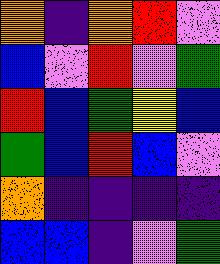[["orange", "indigo", "orange", "red", "violet"], ["blue", "violet", "red", "violet", "green"], ["red", "blue", "green", "yellow", "blue"], ["green", "blue", "red", "blue", "violet"], ["orange", "indigo", "indigo", "indigo", "indigo"], ["blue", "blue", "indigo", "violet", "green"]]